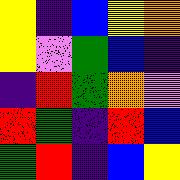[["yellow", "indigo", "blue", "yellow", "orange"], ["yellow", "violet", "green", "blue", "indigo"], ["indigo", "red", "green", "orange", "violet"], ["red", "green", "indigo", "red", "blue"], ["green", "red", "indigo", "blue", "yellow"]]